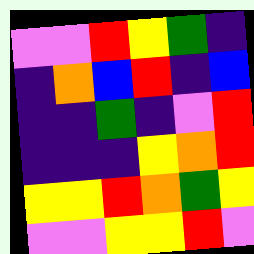[["violet", "violet", "red", "yellow", "green", "indigo"], ["indigo", "orange", "blue", "red", "indigo", "blue"], ["indigo", "indigo", "green", "indigo", "violet", "red"], ["indigo", "indigo", "indigo", "yellow", "orange", "red"], ["yellow", "yellow", "red", "orange", "green", "yellow"], ["violet", "violet", "yellow", "yellow", "red", "violet"]]